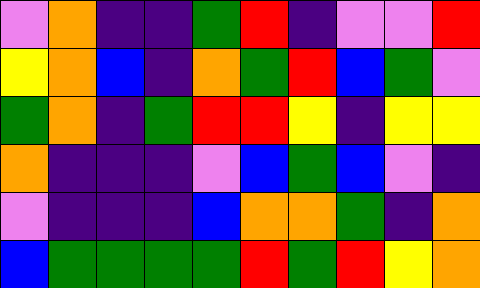[["violet", "orange", "indigo", "indigo", "green", "red", "indigo", "violet", "violet", "red"], ["yellow", "orange", "blue", "indigo", "orange", "green", "red", "blue", "green", "violet"], ["green", "orange", "indigo", "green", "red", "red", "yellow", "indigo", "yellow", "yellow"], ["orange", "indigo", "indigo", "indigo", "violet", "blue", "green", "blue", "violet", "indigo"], ["violet", "indigo", "indigo", "indigo", "blue", "orange", "orange", "green", "indigo", "orange"], ["blue", "green", "green", "green", "green", "red", "green", "red", "yellow", "orange"]]